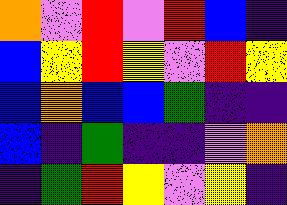[["orange", "violet", "red", "violet", "red", "blue", "indigo"], ["blue", "yellow", "red", "yellow", "violet", "red", "yellow"], ["blue", "orange", "blue", "blue", "green", "indigo", "indigo"], ["blue", "indigo", "green", "indigo", "indigo", "violet", "orange"], ["indigo", "green", "red", "yellow", "violet", "yellow", "indigo"]]